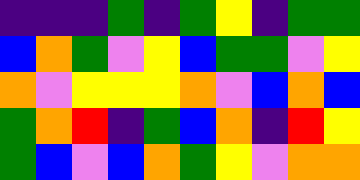[["indigo", "indigo", "indigo", "green", "indigo", "green", "yellow", "indigo", "green", "green"], ["blue", "orange", "green", "violet", "yellow", "blue", "green", "green", "violet", "yellow"], ["orange", "violet", "yellow", "yellow", "yellow", "orange", "violet", "blue", "orange", "blue"], ["green", "orange", "red", "indigo", "green", "blue", "orange", "indigo", "red", "yellow"], ["green", "blue", "violet", "blue", "orange", "green", "yellow", "violet", "orange", "orange"]]